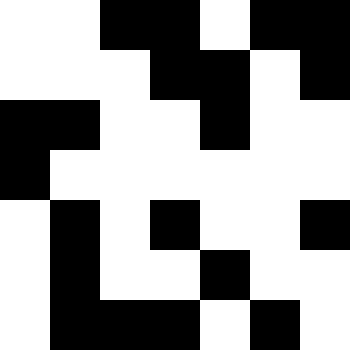[["white", "white", "black", "black", "white", "black", "black"], ["white", "white", "white", "black", "black", "white", "black"], ["black", "black", "white", "white", "black", "white", "white"], ["black", "white", "white", "white", "white", "white", "white"], ["white", "black", "white", "black", "white", "white", "black"], ["white", "black", "white", "white", "black", "white", "white"], ["white", "black", "black", "black", "white", "black", "white"]]